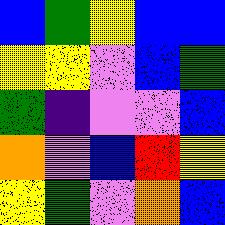[["blue", "green", "yellow", "blue", "blue"], ["yellow", "yellow", "violet", "blue", "green"], ["green", "indigo", "violet", "violet", "blue"], ["orange", "violet", "blue", "red", "yellow"], ["yellow", "green", "violet", "orange", "blue"]]